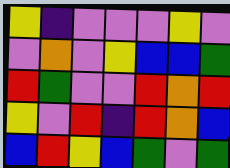[["yellow", "indigo", "violet", "violet", "violet", "yellow", "violet"], ["violet", "orange", "violet", "yellow", "blue", "blue", "green"], ["red", "green", "violet", "violet", "red", "orange", "red"], ["yellow", "violet", "red", "indigo", "red", "orange", "blue"], ["blue", "red", "yellow", "blue", "green", "violet", "green"]]